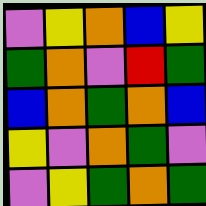[["violet", "yellow", "orange", "blue", "yellow"], ["green", "orange", "violet", "red", "green"], ["blue", "orange", "green", "orange", "blue"], ["yellow", "violet", "orange", "green", "violet"], ["violet", "yellow", "green", "orange", "green"]]